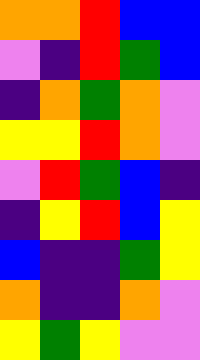[["orange", "orange", "red", "blue", "blue"], ["violet", "indigo", "red", "green", "blue"], ["indigo", "orange", "green", "orange", "violet"], ["yellow", "yellow", "red", "orange", "violet"], ["violet", "red", "green", "blue", "indigo"], ["indigo", "yellow", "red", "blue", "yellow"], ["blue", "indigo", "indigo", "green", "yellow"], ["orange", "indigo", "indigo", "orange", "violet"], ["yellow", "green", "yellow", "violet", "violet"]]